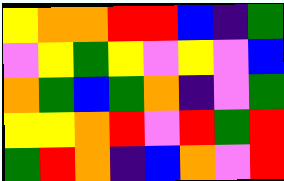[["yellow", "orange", "orange", "red", "red", "blue", "indigo", "green"], ["violet", "yellow", "green", "yellow", "violet", "yellow", "violet", "blue"], ["orange", "green", "blue", "green", "orange", "indigo", "violet", "green"], ["yellow", "yellow", "orange", "red", "violet", "red", "green", "red"], ["green", "red", "orange", "indigo", "blue", "orange", "violet", "red"]]